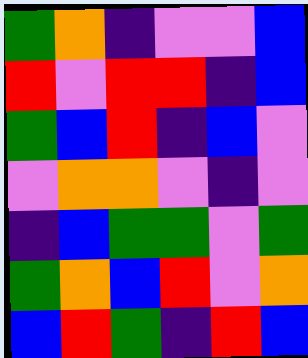[["green", "orange", "indigo", "violet", "violet", "blue"], ["red", "violet", "red", "red", "indigo", "blue"], ["green", "blue", "red", "indigo", "blue", "violet"], ["violet", "orange", "orange", "violet", "indigo", "violet"], ["indigo", "blue", "green", "green", "violet", "green"], ["green", "orange", "blue", "red", "violet", "orange"], ["blue", "red", "green", "indigo", "red", "blue"]]